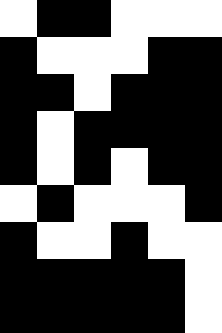[["white", "black", "black", "white", "white", "white"], ["black", "white", "white", "white", "black", "black"], ["black", "black", "white", "black", "black", "black"], ["black", "white", "black", "black", "black", "black"], ["black", "white", "black", "white", "black", "black"], ["white", "black", "white", "white", "white", "black"], ["black", "white", "white", "black", "white", "white"], ["black", "black", "black", "black", "black", "white"], ["black", "black", "black", "black", "black", "white"]]